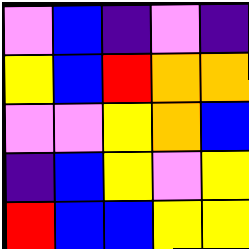[["violet", "blue", "indigo", "violet", "indigo"], ["yellow", "blue", "red", "orange", "orange"], ["violet", "violet", "yellow", "orange", "blue"], ["indigo", "blue", "yellow", "violet", "yellow"], ["red", "blue", "blue", "yellow", "yellow"]]